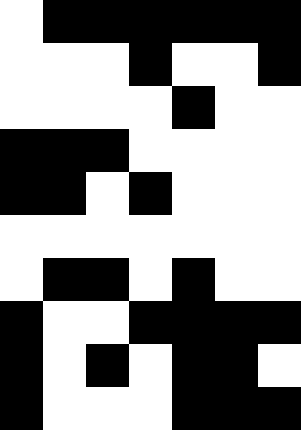[["white", "black", "black", "black", "black", "black", "black"], ["white", "white", "white", "black", "white", "white", "black"], ["white", "white", "white", "white", "black", "white", "white"], ["black", "black", "black", "white", "white", "white", "white"], ["black", "black", "white", "black", "white", "white", "white"], ["white", "white", "white", "white", "white", "white", "white"], ["white", "black", "black", "white", "black", "white", "white"], ["black", "white", "white", "black", "black", "black", "black"], ["black", "white", "black", "white", "black", "black", "white"], ["black", "white", "white", "white", "black", "black", "black"]]